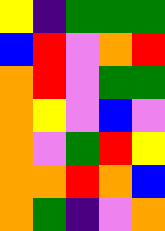[["yellow", "indigo", "green", "green", "green"], ["blue", "red", "violet", "orange", "red"], ["orange", "red", "violet", "green", "green"], ["orange", "yellow", "violet", "blue", "violet"], ["orange", "violet", "green", "red", "yellow"], ["orange", "orange", "red", "orange", "blue"], ["orange", "green", "indigo", "violet", "orange"]]